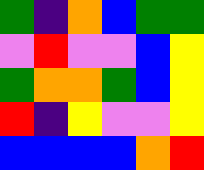[["green", "indigo", "orange", "blue", "green", "green"], ["violet", "red", "violet", "violet", "blue", "yellow"], ["green", "orange", "orange", "green", "blue", "yellow"], ["red", "indigo", "yellow", "violet", "violet", "yellow"], ["blue", "blue", "blue", "blue", "orange", "red"]]